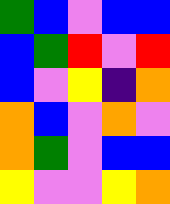[["green", "blue", "violet", "blue", "blue"], ["blue", "green", "red", "violet", "red"], ["blue", "violet", "yellow", "indigo", "orange"], ["orange", "blue", "violet", "orange", "violet"], ["orange", "green", "violet", "blue", "blue"], ["yellow", "violet", "violet", "yellow", "orange"]]